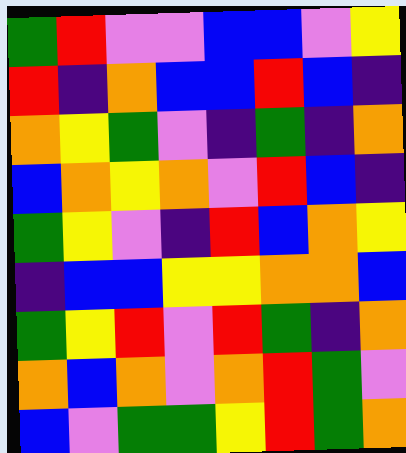[["green", "red", "violet", "violet", "blue", "blue", "violet", "yellow"], ["red", "indigo", "orange", "blue", "blue", "red", "blue", "indigo"], ["orange", "yellow", "green", "violet", "indigo", "green", "indigo", "orange"], ["blue", "orange", "yellow", "orange", "violet", "red", "blue", "indigo"], ["green", "yellow", "violet", "indigo", "red", "blue", "orange", "yellow"], ["indigo", "blue", "blue", "yellow", "yellow", "orange", "orange", "blue"], ["green", "yellow", "red", "violet", "red", "green", "indigo", "orange"], ["orange", "blue", "orange", "violet", "orange", "red", "green", "violet"], ["blue", "violet", "green", "green", "yellow", "red", "green", "orange"]]